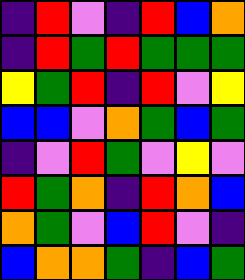[["indigo", "red", "violet", "indigo", "red", "blue", "orange"], ["indigo", "red", "green", "red", "green", "green", "green"], ["yellow", "green", "red", "indigo", "red", "violet", "yellow"], ["blue", "blue", "violet", "orange", "green", "blue", "green"], ["indigo", "violet", "red", "green", "violet", "yellow", "violet"], ["red", "green", "orange", "indigo", "red", "orange", "blue"], ["orange", "green", "violet", "blue", "red", "violet", "indigo"], ["blue", "orange", "orange", "green", "indigo", "blue", "green"]]